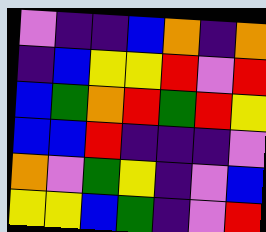[["violet", "indigo", "indigo", "blue", "orange", "indigo", "orange"], ["indigo", "blue", "yellow", "yellow", "red", "violet", "red"], ["blue", "green", "orange", "red", "green", "red", "yellow"], ["blue", "blue", "red", "indigo", "indigo", "indigo", "violet"], ["orange", "violet", "green", "yellow", "indigo", "violet", "blue"], ["yellow", "yellow", "blue", "green", "indigo", "violet", "red"]]